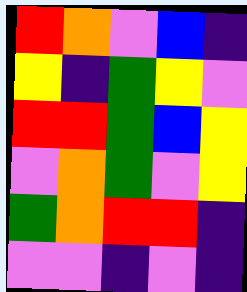[["red", "orange", "violet", "blue", "indigo"], ["yellow", "indigo", "green", "yellow", "violet"], ["red", "red", "green", "blue", "yellow"], ["violet", "orange", "green", "violet", "yellow"], ["green", "orange", "red", "red", "indigo"], ["violet", "violet", "indigo", "violet", "indigo"]]